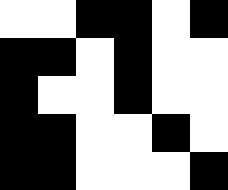[["white", "white", "black", "black", "white", "black"], ["black", "black", "white", "black", "white", "white"], ["black", "white", "white", "black", "white", "white"], ["black", "black", "white", "white", "black", "white"], ["black", "black", "white", "white", "white", "black"]]